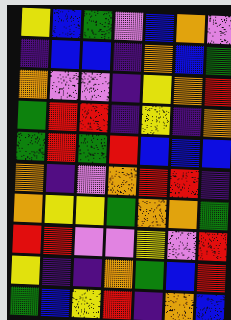[["yellow", "blue", "green", "violet", "blue", "orange", "violet"], ["indigo", "blue", "blue", "indigo", "orange", "blue", "green"], ["orange", "violet", "violet", "indigo", "yellow", "orange", "red"], ["green", "red", "red", "indigo", "yellow", "indigo", "orange"], ["green", "red", "green", "red", "blue", "blue", "blue"], ["orange", "indigo", "violet", "orange", "red", "red", "indigo"], ["orange", "yellow", "yellow", "green", "orange", "orange", "green"], ["red", "red", "violet", "violet", "yellow", "violet", "red"], ["yellow", "indigo", "indigo", "orange", "green", "blue", "red"], ["green", "blue", "yellow", "red", "indigo", "orange", "blue"]]